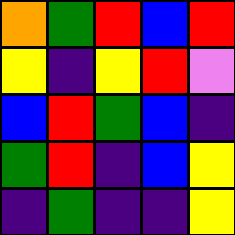[["orange", "green", "red", "blue", "red"], ["yellow", "indigo", "yellow", "red", "violet"], ["blue", "red", "green", "blue", "indigo"], ["green", "red", "indigo", "blue", "yellow"], ["indigo", "green", "indigo", "indigo", "yellow"]]